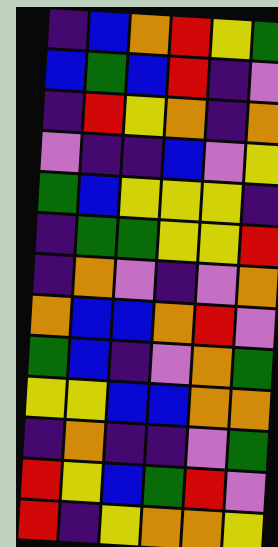[["indigo", "blue", "orange", "red", "yellow", "green"], ["blue", "green", "blue", "red", "indigo", "violet"], ["indigo", "red", "yellow", "orange", "indigo", "orange"], ["violet", "indigo", "indigo", "blue", "violet", "yellow"], ["green", "blue", "yellow", "yellow", "yellow", "indigo"], ["indigo", "green", "green", "yellow", "yellow", "red"], ["indigo", "orange", "violet", "indigo", "violet", "orange"], ["orange", "blue", "blue", "orange", "red", "violet"], ["green", "blue", "indigo", "violet", "orange", "green"], ["yellow", "yellow", "blue", "blue", "orange", "orange"], ["indigo", "orange", "indigo", "indigo", "violet", "green"], ["red", "yellow", "blue", "green", "red", "violet"], ["red", "indigo", "yellow", "orange", "orange", "yellow"]]